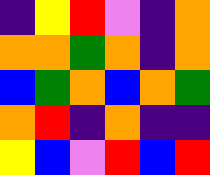[["indigo", "yellow", "red", "violet", "indigo", "orange"], ["orange", "orange", "green", "orange", "indigo", "orange"], ["blue", "green", "orange", "blue", "orange", "green"], ["orange", "red", "indigo", "orange", "indigo", "indigo"], ["yellow", "blue", "violet", "red", "blue", "red"]]